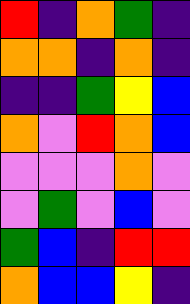[["red", "indigo", "orange", "green", "indigo"], ["orange", "orange", "indigo", "orange", "indigo"], ["indigo", "indigo", "green", "yellow", "blue"], ["orange", "violet", "red", "orange", "blue"], ["violet", "violet", "violet", "orange", "violet"], ["violet", "green", "violet", "blue", "violet"], ["green", "blue", "indigo", "red", "red"], ["orange", "blue", "blue", "yellow", "indigo"]]